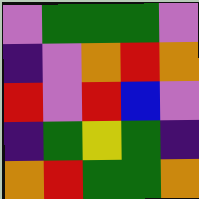[["violet", "green", "green", "green", "violet"], ["indigo", "violet", "orange", "red", "orange"], ["red", "violet", "red", "blue", "violet"], ["indigo", "green", "yellow", "green", "indigo"], ["orange", "red", "green", "green", "orange"]]